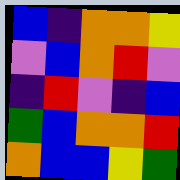[["blue", "indigo", "orange", "orange", "yellow"], ["violet", "blue", "orange", "red", "violet"], ["indigo", "red", "violet", "indigo", "blue"], ["green", "blue", "orange", "orange", "red"], ["orange", "blue", "blue", "yellow", "green"]]